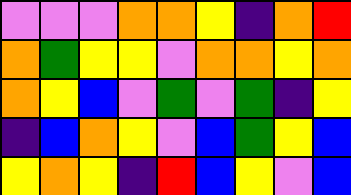[["violet", "violet", "violet", "orange", "orange", "yellow", "indigo", "orange", "red"], ["orange", "green", "yellow", "yellow", "violet", "orange", "orange", "yellow", "orange"], ["orange", "yellow", "blue", "violet", "green", "violet", "green", "indigo", "yellow"], ["indigo", "blue", "orange", "yellow", "violet", "blue", "green", "yellow", "blue"], ["yellow", "orange", "yellow", "indigo", "red", "blue", "yellow", "violet", "blue"]]